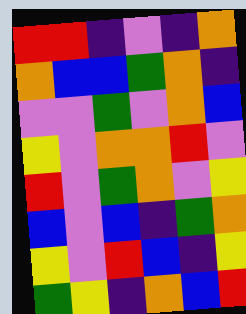[["red", "red", "indigo", "violet", "indigo", "orange"], ["orange", "blue", "blue", "green", "orange", "indigo"], ["violet", "violet", "green", "violet", "orange", "blue"], ["yellow", "violet", "orange", "orange", "red", "violet"], ["red", "violet", "green", "orange", "violet", "yellow"], ["blue", "violet", "blue", "indigo", "green", "orange"], ["yellow", "violet", "red", "blue", "indigo", "yellow"], ["green", "yellow", "indigo", "orange", "blue", "red"]]